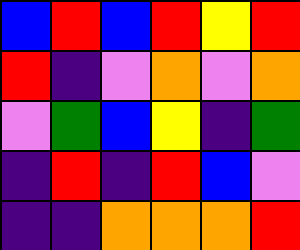[["blue", "red", "blue", "red", "yellow", "red"], ["red", "indigo", "violet", "orange", "violet", "orange"], ["violet", "green", "blue", "yellow", "indigo", "green"], ["indigo", "red", "indigo", "red", "blue", "violet"], ["indigo", "indigo", "orange", "orange", "orange", "red"]]